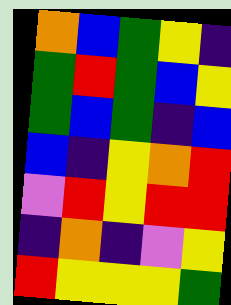[["orange", "blue", "green", "yellow", "indigo"], ["green", "red", "green", "blue", "yellow"], ["green", "blue", "green", "indigo", "blue"], ["blue", "indigo", "yellow", "orange", "red"], ["violet", "red", "yellow", "red", "red"], ["indigo", "orange", "indigo", "violet", "yellow"], ["red", "yellow", "yellow", "yellow", "green"]]